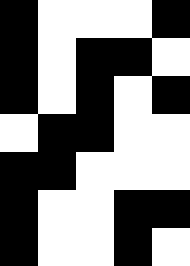[["black", "white", "white", "white", "black"], ["black", "white", "black", "black", "white"], ["black", "white", "black", "white", "black"], ["white", "black", "black", "white", "white"], ["black", "black", "white", "white", "white"], ["black", "white", "white", "black", "black"], ["black", "white", "white", "black", "white"]]